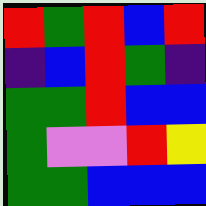[["red", "green", "red", "blue", "red"], ["indigo", "blue", "red", "green", "indigo"], ["green", "green", "red", "blue", "blue"], ["green", "violet", "violet", "red", "yellow"], ["green", "green", "blue", "blue", "blue"]]